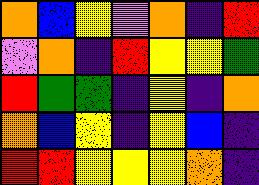[["orange", "blue", "yellow", "violet", "orange", "indigo", "red"], ["violet", "orange", "indigo", "red", "yellow", "yellow", "green"], ["red", "green", "green", "indigo", "yellow", "indigo", "orange"], ["orange", "blue", "yellow", "indigo", "yellow", "blue", "indigo"], ["red", "red", "yellow", "yellow", "yellow", "orange", "indigo"]]